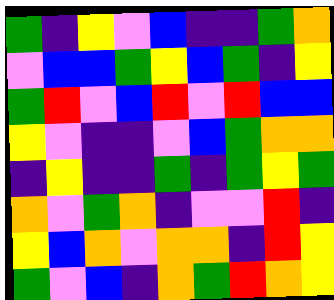[["green", "indigo", "yellow", "violet", "blue", "indigo", "indigo", "green", "orange"], ["violet", "blue", "blue", "green", "yellow", "blue", "green", "indigo", "yellow"], ["green", "red", "violet", "blue", "red", "violet", "red", "blue", "blue"], ["yellow", "violet", "indigo", "indigo", "violet", "blue", "green", "orange", "orange"], ["indigo", "yellow", "indigo", "indigo", "green", "indigo", "green", "yellow", "green"], ["orange", "violet", "green", "orange", "indigo", "violet", "violet", "red", "indigo"], ["yellow", "blue", "orange", "violet", "orange", "orange", "indigo", "red", "yellow"], ["green", "violet", "blue", "indigo", "orange", "green", "red", "orange", "yellow"]]